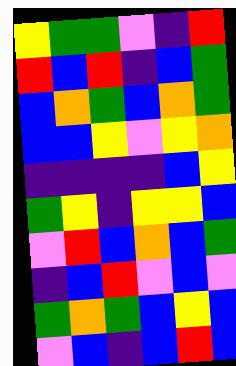[["yellow", "green", "green", "violet", "indigo", "red"], ["red", "blue", "red", "indigo", "blue", "green"], ["blue", "orange", "green", "blue", "orange", "green"], ["blue", "blue", "yellow", "violet", "yellow", "orange"], ["indigo", "indigo", "indigo", "indigo", "blue", "yellow"], ["green", "yellow", "indigo", "yellow", "yellow", "blue"], ["violet", "red", "blue", "orange", "blue", "green"], ["indigo", "blue", "red", "violet", "blue", "violet"], ["green", "orange", "green", "blue", "yellow", "blue"], ["violet", "blue", "indigo", "blue", "red", "blue"]]